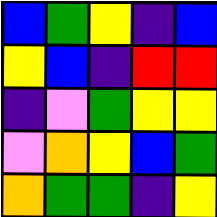[["blue", "green", "yellow", "indigo", "blue"], ["yellow", "blue", "indigo", "red", "red"], ["indigo", "violet", "green", "yellow", "yellow"], ["violet", "orange", "yellow", "blue", "green"], ["orange", "green", "green", "indigo", "yellow"]]